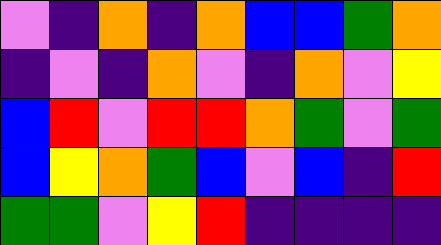[["violet", "indigo", "orange", "indigo", "orange", "blue", "blue", "green", "orange"], ["indigo", "violet", "indigo", "orange", "violet", "indigo", "orange", "violet", "yellow"], ["blue", "red", "violet", "red", "red", "orange", "green", "violet", "green"], ["blue", "yellow", "orange", "green", "blue", "violet", "blue", "indigo", "red"], ["green", "green", "violet", "yellow", "red", "indigo", "indigo", "indigo", "indigo"]]